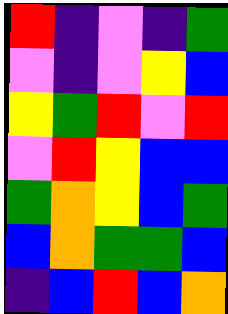[["red", "indigo", "violet", "indigo", "green"], ["violet", "indigo", "violet", "yellow", "blue"], ["yellow", "green", "red", "violet", "red"], ["violet", "red", "yellow", "blue", "blue"], ["green", "orange", "yellow", "blue", "green"], ["blue", "orange", "green", "green", "blue"], ["indigo", "blue", "red", "blue", "orange"]]